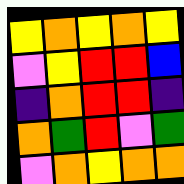[["yellow", "orange", "yellow", "orange", "yellow"], ["violet", "yellow", "red", "red", "blue"], ["indigo", "orange", "red", "red", "indigo"], ["orange", "green", "red", "violet", "green"], ["violet", "orange", "yellow", "orange", "orange"]]